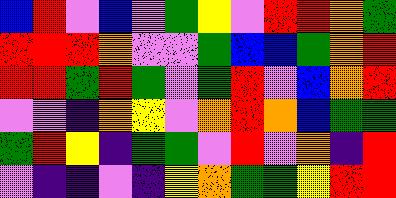[["blue", "red", "violet", "blue", "violet", "green", "yellow", "violet", "red", "red", "orange", "green"], ["red", "red", "red", "orange", "violet", "violet", "green", "blue", "blue", "green", "orange", "red"], ["red", "red", "green", "red", "green", "violet", "green", "red", "violet", "blue", "orange", "red"], ["violet", "violet", "indigo", "orange", "yellow", "violet", "orange", "red", "orange", "blue", "green", "green"], ["green", "red", "yellow", "indigo", "green", "green", "violet", "red", "violet", "orange", "indigo", "red"], ["violet", "indigo", "indigo", "violet", "indigo", "yellow", "orange", "green", "green", "yellow", "red", "red"]]